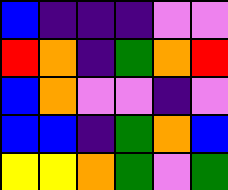[["blue", "indigo", "indigo", "indigo", "violet", "violet"], ["red", "orange", "indigo", "green", "orange", "red"], ["blue", "orange", "violet", "violet", "indigo", "violet"], ["blue", "blue", "indigo", "green", "orange", "blue"], ["yellow", "yellow", "orange", "green", "violet", "green"]]